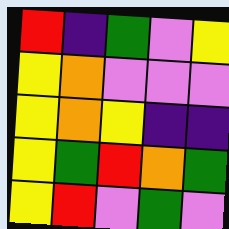[["red", "indigo", "green", "violet", "yellow"], ["yellow", "orange", "violet", "violet", "violet"], ["yellow", "orange", "yellow", "indigo", "indigo"], ["yellow", "green", "red", "orange", "green"], ["yellow", "red", "violet", "green", "violet"]]